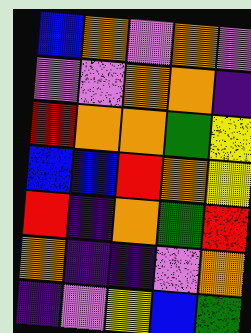[["blue", "orange", "violet", "orange", "violet"], ["violet", "violet", "orange", "orange", "indigo"], ["red", "orange", "orange", "green", "yellow"], ["blue", "blue", "red", "orange", "yellow"], ["red", "indigo", "orange", "green", "red"], ["orange", "indigo", "indigo", "violet", "orange"], ["indigo", "violet", "yellow", "blue", "green"]]